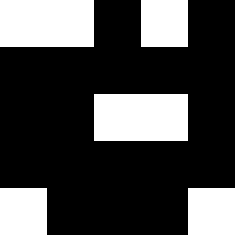[["white", "white", "black", "white", "black"], ["black", "black", "black", "black", "black"], ["black", "black", "white", "white", "black"], ["black", "black", "black", "black", "black"], ["white", "black", "black", "black", "white"]]